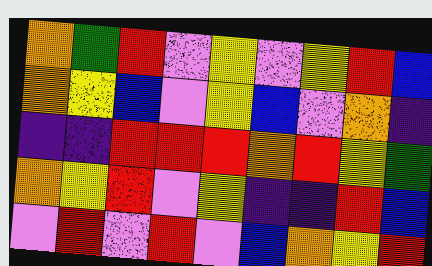[["orange", "green", "red", "violet", "yellow", "violet", "yellow", "red", "blue"], ["orange", "yellow", "blue", "violet", "yellow", "blue", "violet", "orange", "indigo"], ["indigo", "indigo", "red", "red", "red", "orange", "red", "yellow", "green"], ["orange", "yellow", "red", "violet", "yellow", "indigo", "indigo", "red", "blue"], ["violet", "red", "violet", "red", "violet", "blue", "orange", "yellow", "red"]]